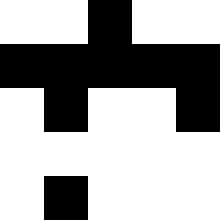[["white", "white", "black", "white", "white"], ["black", "black", "black", "black", "black"], ["white", "black", "white", "white", "black"], ["white", "white", "white", "white", "white"], ["white", "black", "white", "white", "white"]]